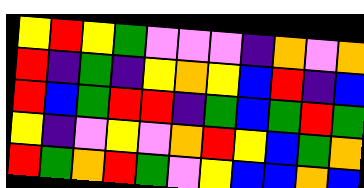[["yellow", "red", "yellow", "green", "violet", "violet", "violet", "indigo", "orange", "violet", "orange"], ["red", "indigo", "green", "indigo", "yellow", "orange", "yellow", "blue", "red", "indigo", "blue"], ["red", "blue", "green", "red", "red", "indigo", "green", "blue", "green", "red", "green"], ["yellow", "indigo", "violet", "yellow", "violet", "orange", "red", "yellow", "blue", "green", "orange"], ["red", "green", "orange", "red", "green", "violet", "yellow", "blue", "blue", "orange", "blue"]]